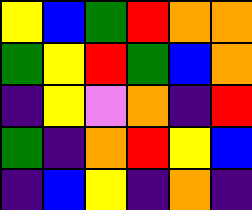[["yellow", "blue", "green", "red", "orange", "orange"], ["green", "yellow", "red", "green", "blue", "orange"], ["indigo", "yellow", "violet", "orange", "indigo", "red"], ["green", "indigo", "orange", "red", "yellow", "blue"], ["indigo", "blue", "yellow", "indigo", "orange", "indigo"]]